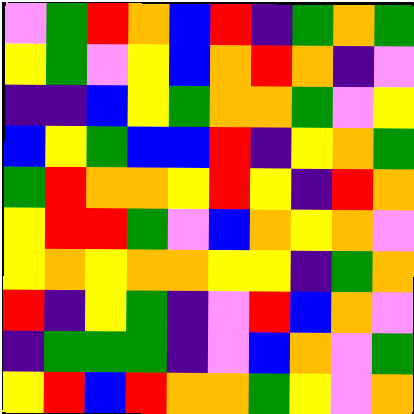[["violet", "green", "red", "orange", "blue", "red", "indigo", "green", "orange", "green"], ["yellow", "green", "violet", "yellow", "blue", "orange", "red", "orange", "indigo", "violet"], ["indigo", "indigo", "blue", "yellow", "green", "orange", "orange", "green", "violet", "yellow"], ["blue", "yellow", "green", "blue", "blue", "red", "indigo", "yellow", "orange", "green"], ["green", "red", "orange", "orange", "yellow", "red", "yellow", "indigo", "red", "orange"], ["yellow", "red", "red", "green", "violet", "blue", "orange", "yellow", "orange", "violet"], ["yellow", "orange", "yellow", "orange", "orange", "yellow", "yellow", "indigo", "green", "orange"], ["red", "indigo", "yellow", "green", "indigo", "violet", "red", "blue", "orange", "violet"], ["indigo", "green", "green", "green", "indigo", "violet", "blue", "orange", "violet", "green"], ["yellow", "red", "blue", "red", "orange", "orange", "green", "yellow", "violet", "orange"]]